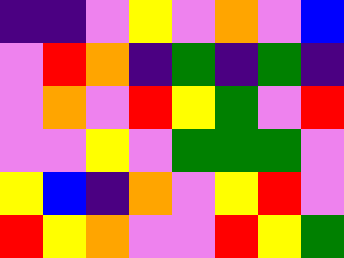[["indigo", "indigo", "violet", "yellow", "violet", "orange", "violet", "blue"], ["violet", "red", "orange", "indigo", "green", "indigo", "green", "indigo"], ["violet", "orange", "violet", "red", "yellow", "green", "violet", "red"], ["violet", "violet", "yellow", "violet", "green", "green", "green", "violet"], ["yellow", "blue", "indigo", "orange", "violet", "yellow", "red", "violet"], ["red", "yellow", "orange", "violet", "violet", "red", "yellow", "green"]]